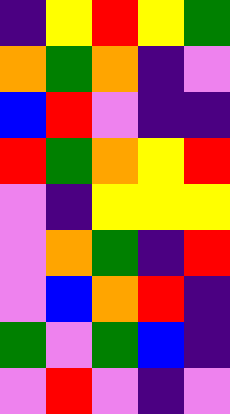[["indigo", "yellow", "red", "yellow", "green"], ["orange", "green", "orange", "indigo", "violet"], ["blue", "red", "violet", "indigo", "indigo"], ["red", "green", "orange", "yellow", "red"], ["violet", "indigo", "yellow", "yellow", "yellow"], ["violet", "orange", "green", "indigo", "red"], ["violet", "blue", "orange", "red", "indigo"], ["green", "violet", "green", "blue", "indigo"], ["violet", "red", "violet", "indigo", "violet"]]